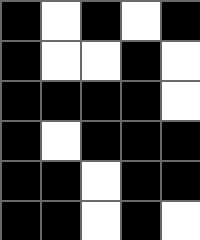[["black", "white", "black", "white", "black"], ["black", "white", "white", "black", "white"], ["black", "black", "black", "black", "white"], ["black", "white", "black", "black", "black"], ["black", "black", "white", "black", "black"], ["black", "black", "white", "black", "white"]]